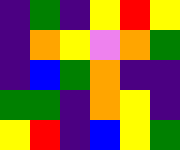[["indigo", "green", "indigo", "yellow", "red", "yellow"], ["indigo", "orange", "yellow", "violet", "orange", "green"], ["indigo", "blue", "green", "orange", "indigo", "indigo"], ["green", "green", "indigo", "orange", "yellow", "indigo"], ["yellow", "red", "indigo", "blue", "yellow", "green"]]